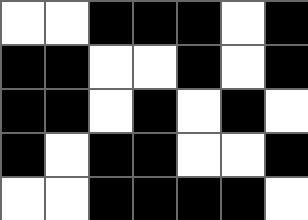[["white", "white", "black", "black", "black", "white", "black"], ["black", "black", "white", "white", "black", "white", "black"], ["black", "black", "white", "black", "white", "black", "white"], ["black", "white", "black", "black", "white", "white", "black"], ["white", "white", "black", "black", "black", "black", "white"]]